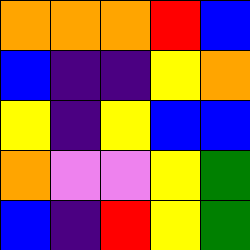[["orange", "orange", "orange", "red", "blue"], ["blue", "indigo", "indigo", "yellow", "orange"], ["yellow", "indigo", "yellow", "blue", "blue"], ["orange", "violet", "violet", "yellow", "green"], ["blue", "indigo", "red", "yellow", "green"]]